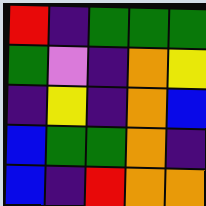[["red", "indigo", "green", "green", "green"], ["green", "violet", "indigo", "orange", "yellow"], ["indigo", "yellow", "indigo", "orange", "blue"], ["blue", "green", "green", "orange", "indigo"], ["blue", "indigo", "red", "orange", "orange"]]